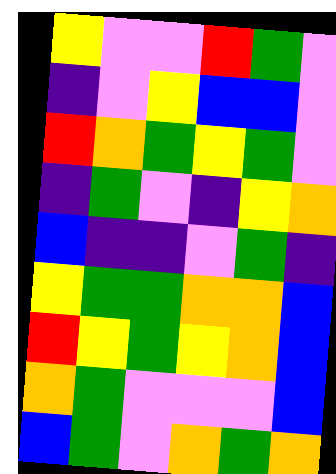[["yellow", "violet", "violet", "red", "green", "violet"], ["indigo", "violet", "yellow", "blue", "blue", "violet"], ["red", "orange", "green", "yellow", "green", "violet"], ["indigo", "green", "violet", "indigo", "yellow", "orange"], ["blue", "indigo", "indigo", "violet", "green", "indigo"], ["yellow", "green", "green", "orange", "orange", "blue"], ["red", "yellow", "green", "yellow", "orange", "blue"], ["orange", "green", "violet", "violet", "violet", "blue"], ["blue", "green", "violet", "orange", "green", "orange"]]